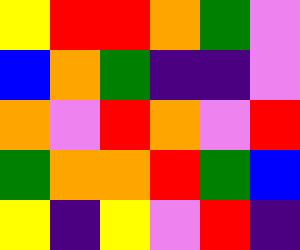[["yellow", "red", "red", "orange", "green", "violet"], ["blue", "orange", "green", "indigo", "indigo", "violet"], ["orange", "violet", "red", "orange", "violet", "red"], ["green", "orange", "orange", "red", "green", "blue"], ["yellow", "indigo", "yellow", "violet", "red", "indigo"]]